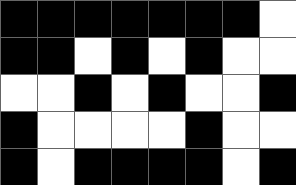[["black", "black", "black", "black", "black", "black", "black", "white"], ["black", "black", "white", "black", "white", "black", "white", "white"], ["white", "white", "black", "white", "black", "white", "white", "black"], ["black", "white", "white", "white", "white", "black", "white", "white"], ["black", "white", "black", "black", "black", "black", "white", "black"]]